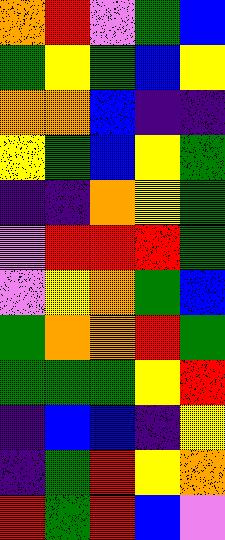[["orange", "red", "violet", "green", "blue"], ["green", "yellow", "green", "blue", "yellow"], ["orange", "orange", "blue", "indigo", "indigo"], ["yellow", "green", "blue", "yellow", "green"], ["indigo", "indigo", "orange", "yellow", "green"], ["violet", "red", "red", "red", "green"], ["violet", "yellow", "orange", "green", "blue"], ["green", "orange", "orange", "red", "green"], ["green", "green", "green", "yellow", "red"], ["indigo", "blue", "blue", "indigo", "yellow"], ["indigo", "green", "red", "yellow", "orange"], ["red", "green", "red", "blue", "violet"]]